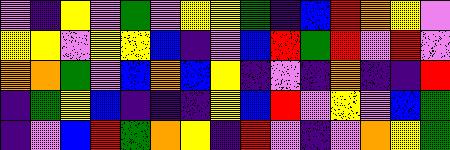[["violet", "indigo", "yellow", "violet", "green", "violet", "yellow", "yellow", "green", "indigo", "blue", "red", "orange", "yellow", "violet"], ["yellow", "yellow", "violet", "yellow", "yellow", "blue", "indigo", "violet", "blue", "red", "green", "red", "violet", "red", "violet"], ["orange", "orange", "green", "violet", "blue", "orange", "blue", "yellow", "indigo", "violet", "indigo", "orange", "indigo", "indigo", "red"], ["indigo", "green", "yellow", "blue", "indigo", "indigo", "indigo", "yellow", "blue", "red", "violet", "yellow", "violet", "blue", "green"], ["indigo", "violet", "blue", "red", "green", "orange", "yellow", "indigo", "red", "violet", "indigo", "violet", "orange", "yellow", "green"]]